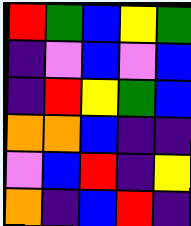[["red", "green", "blue", "yellow", "green"], ["indigo", "violet", "blue", "violet", "blue"], ["indigo", "red", "yellow", "green", "blue"], ["orange", "orange", "blue", "indigo", "indigo"], ["violet", "blue", "red", "indigo", "yellow"], ["orange", "indigo", "blue", "red", "indigo"]]